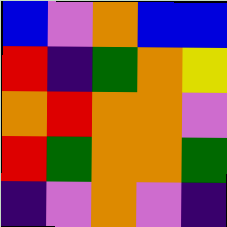[["blue", "violet", "orange", "blue", "blue"], ["red", "indigo", "green", "orange", "yellow"], ["orange", "red", "orange", "orange", "violet"], ["red", "green", "orange", "orange", "green"], ["indigo", "violet", "orange", "violet", "indigo"]]